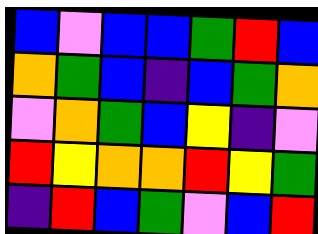[["blue", "violet", "blue", "blue", "green", "red", "blue"], ["orange", "green", "blue", "indigo", "blue", "green", "orange"], ["violet", "orange", "green", "blue", "yellow", "indigo", "violet"], ["red", "yellow", "orange", "orange", "red", "yellow", "green"], ["indigo", "red", "blue", "green", "violet", "blue", "red"]]